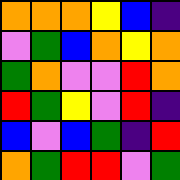[["orange", "orange", "orange", "yellow", "blue", "indigo"], ["violet", "green", "blue", "orange", "yellow", "orange"], ["green", "orange", "violet", "violet", "red", "orange"], ["red", "green", "yellow", "violet", "red", "indigo"], ["blue", "violet", "blue", "green", "indigo", "red"], ["orange", "green", "red", "red", "violet", "green"]]